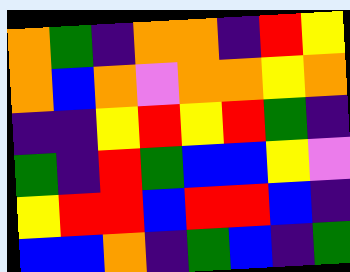[["orange", "green", "indigo", "orange", "orange", "indigo", "red", "yellow"], ["orange", "blue", "orange", "violet", "orange", "orange", "yellow", "orange"], ["indigo", "indigo", "yellow", "red", "yellow", "red", "green", "indigo"], ["green", "indigo", "red", "green", "blue", "blue", "yellow", "violet"], ["yellow", "red", "red", "blue", "red", "red", "blue", "indigo"], ["blue", "blue", "orange", "indigo", "green", "blue", "indigo", "green"]]